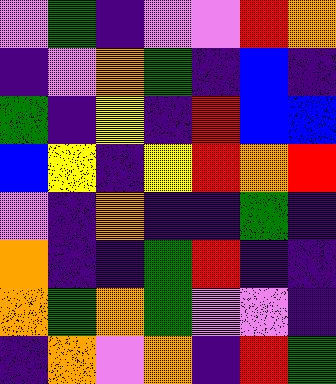[["violet", "green", "indigo", "violet", "violet", "red", "orange"], ["indigo", "violet", "orange", "green", "indigo", "blue", "indigo"], ["green", "indigo", "yellow", "indigo", "red", "blue", "blue"], ["blue", "yellow", "indigo", "yellow", "red", "orange", "red"], ["violet", "indigo", "orange", "indigo", "indigo", "green", "indigo"], ["orange", "indigo", "indigo", "green", "red", "indigo", "indigo"], ["orange", "green", "orange", "green", "violet", "violet", "indigo"], ["indigo", "orange", "violet", "orange", "indigo", "red", "green"]]